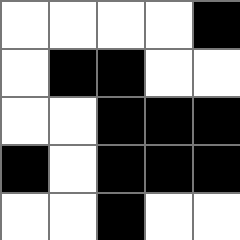[["white", "white", "white", "white", "black"], ["white", "black", "black", "white", "white"], ["white", "white", "black", "black", "black"], ["black", "white", "black", "black", "black"], ["white", "white", "black", "white", "white"]]